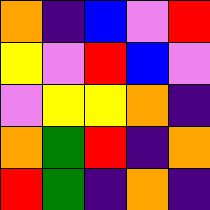[["orange", "indigo", "blue", "violet", "red"], ["yellow", "violet", "red", "blue", "violet"], ["violet", "yellow", "yellow", "orange", "indigo"], ["orange", "green", "red", "indigo", "orange"], ["red", "green", "indigo", "orange", "indigo"]]